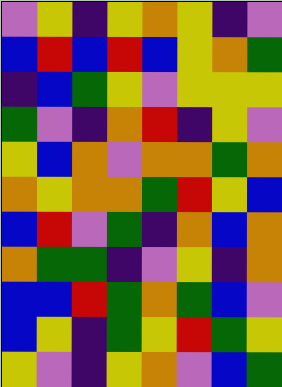[["violet", "yellow", "indigo", "yellow", "orange", "yellow", "indigo", "violet"], ["blue", "red", "blue", "red", "blue", "yellow", "orange", "green"], ["indigo", "blue", "green", "yellow", "violet", "yellow", "yellow", "yellow"], ["green", "violet", "indigo", "orange", "red", "indigo", "yellow", "violet"], ["yellow", "blue", "orange", "violet", "orange", "orange", "green", "orange"], ["orange", "yellow", "orange", "orange", "green", "red", "yellow", "blue"], ["blue", "red", "violet", "green", "indigo", "orange", "blue", "orange"], ["orange", "green", "green", "indigo", "violet", "yellow", "indigo", "orange"], ["blue", "blue", "red", "green", "orange", "green", "blue", "violet"], ["blue", "yellow", "indigo", "green", "yellow", "red", "green", "yellow"], ["yellow", "violet", "indigo", "yellow", "orange", "violet", "blue", "green"]]